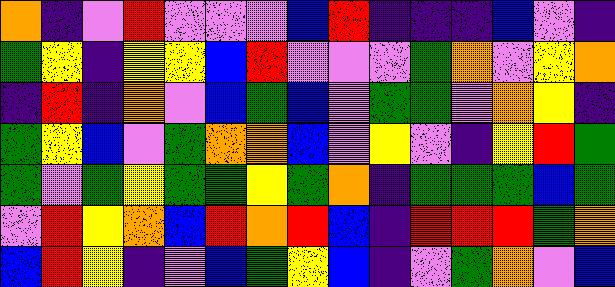[["orange", "indigo", "violet", "red", "violet", "violet", "violet", "blue", "red", "indigo", "indigo", "indigo", "blue", "violet", "indigo"], ["green", "yellow", "indigo", "yellow", "yellow", "blue", "red", "violet", "violet", "violet", "green", "orange", "violet", "yellow", "orange"], ["indigo", "red", "indigo", "orange", "violet", "blue", "green", "blue", "violet", "green", "green", "violet", "orange", "yellow", "indigo"], ["green", "yellow", "blue", "violet", "green", "orange", "orange", "blue", "violet", "yellow", "violet", "indigo", "yellow", "red", "green"], ["green", "violet", "green", "yellow", "green", "green", "yellow", "green", "orange", "indigo", "green", "green", "green", "blue", "green"], ["violet", "red", "yellow", "orange", "blue", "red", "orange", "red", "blue", "indigo", "red", "red", "red", "green", "orange"], ["blue", "red", "yellow", "indigo", "violet", "blue", "green", "yellow", "blue", "indigo", "violet", "green", "orange", "violet", "blue"]]